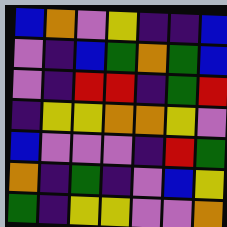[["blue", "orange", "violet", "yellow", "indigo", "indigo", "blue"], ["violet", "indigo", "blue", "green", "orange", "green", "blue"], ["violet", "indigo", "red", "red", "indigo", "green", "red"], ["indigo", "yellow", "yellow", "orange", "orange", "yellow", "violet"], ["blue", "violet", "violet", "violet", "indigo", "red", "green"], ["orange", "indigo", "green", "indigo", "violet", "blue", "yellow"], ["green", "indigo", "yellow", "yellow", "violet", "violet", "orange"]]